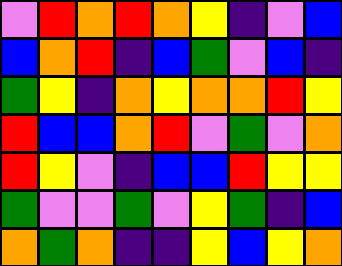[["violet", "red", "orange", "red", "orange", "yellow", "indigo", "violet", "blue"], ["blue", "orange", "red", "indigo", "blue", "green", "violet", "blue", "indigo"], ["green", "yellow", "indigo", "orange", "yellow", "orange", "orange", "red", "yellow"], ["red", "blue", "blue", "orange", "red", "violet", "green", "violet", "orange"], ["red", "yellow", "violet", "indigo", "blue", "blue", "red", "yellow", "yellow"], ["green", "violet", "violet", "green", "violet", "yellow", "green", "indigo", "blue"], ["orange", "green", "orange", "indigo", "indigo", "yellow", "blue", "yellow", "orange"]]